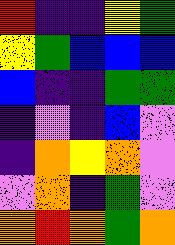[["red", "indigo", "indigo", "yellow", "green"], ["yellow", "green", "blue", "blue", "blue"], ["blue", "indigo", "indigo", "green", "green"], ["indigo", "violet", "indigo", "blue", "violet"], ["indigo", "orange", "yellow", "orange", "violet"], ["violet", "orange", "indigo", "green", "violet"], ["orange", "red", "orange", "green", "orange"]]